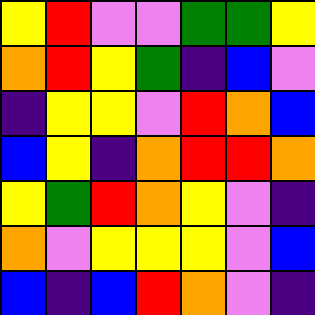[["yellow", "red", "violet", "violet", "green", "green", "yellow"], ["orange", "red", "yellow", "green", "indigo", "blue", "violet"], ["indigo", "yellow", "yellow", "violet", "red", "orange", "blue"], ["blue", "yellow", "indigo", "orange", "red", "red", "orange"], ["yellow", "green", "red", "orange", "yellow", "violet", "indigo"], ["orange", "violet", "yellow", "yellow", "yellow", "violet", "blue"], ["blue", "indigo", "blue", "red", "orange", "violet", "indigo"]]